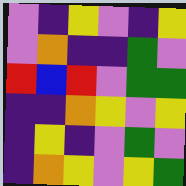[["violet", "indigo", "yellow", "violet", "indigo", "yellow"], ["violet", "orange", "indigo", "indigo", "green", "violet"], ["red", "blue", "red", "violet", "green", "green"], ["indigo", "indigo", "orange", "yellow", "violet", "yellow"], ["indigo", "yellow", "indigo", "violet", "green", "violet"], ["indigo", "orange", "yellow", "violet", "yellow", "green"]]